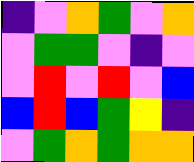[["indigo", "violet", "orange", "green", "violet", "orange"], ["violet", "green", "green", "violet", "indigo", "violet"], ["violet", "red", "violet", "red", "violet", "blue"], ["blue", "red", "blue", "green", "yellow", "indigo"], ["violet", "green", "orange", "green", "orange", "orange"]]